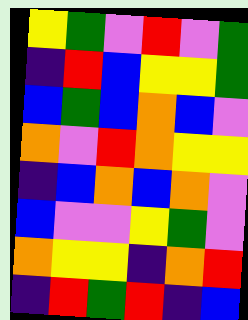[["yellow", "green", "violet", "red", "violet", "green"], ["indigo", "red", "blue", "yellow", "yellow", "green"], ["blue", "green", "blue", "orange", "blue", "violet"], ["orange", "violet", "red", "orange", "yellow", "yellow"], ["indigo", "blue", "orange", "blue", "orange", "violet"], ["blue", "violet", "violet", "yellow", "green", "violet"], ["orange", "yellow", "yellow", "indigo", "orange", "red"], ["indigo", "red", "green", "red", "indigo", "blue"]]